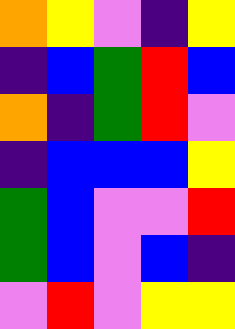[["orange", "yellow", "violet", "indigo", "yellow"], ["indigo", "blue", "green", "red", "blue"], ["orange", "indigo", "green", "red", "violet"], ["indigo", "blue", "blue", "blue", "yellow"], ["green", "blue", "violet", "violet", "red"], ["green", "blue", "violet", "blue", "indigo"], ["violet", "red", "violet", "yellow", "yellow"]]